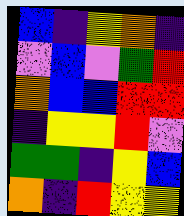[["blue", "indigo", "yellow", "orange", "indigo"], ["violet", "blue", "violet", "green", "red"], ["orange", "blue", "blue", "red", "red"], ["indigo", "yellow", "yellow", "red", "violet"], ["green", "green", "indigo", "yellow", "blue"], ["orange", "indigo", "red", "yellow", "yellow"]]